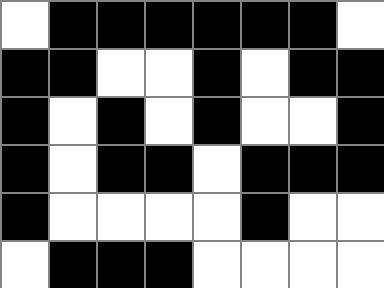[["white", "black", "black", "black", "black", "black", "black", "white"], ["black", "black", "white", "white", "black", "white", "black", "black"], ["black", "white", "black", "white", "black", "white", "white", "black"], ["black", "white", "black", "black", "white", "black", "black", "black"], ["black", "white", "white", "white", "white", "black", "white", "white"], ["white", "black", "black", "black", "white", "white", "white", "white"]]